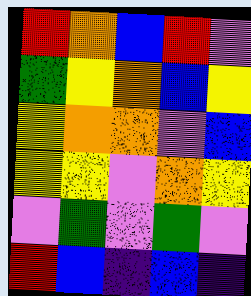[["red", "orange", "blue", "red", "violet"], ["green", "yellow", "orange", "blue", "yellow"], ["yellow", "orange", "orange", "violet", "blue"], ["yellow", "yellow", "violet", "orange", "yellow"], ["violet", "green", "violet", "green", "violet"], ["red", "blue", "indigo", "blue", "indigo"]]